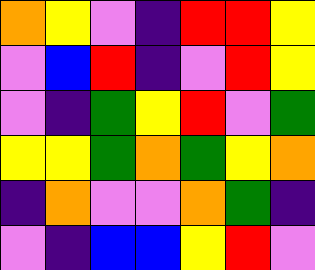[["orange", "yellow", "violet", "indigo", "red", "red", "yellow"], ["violet", "blue", "red", "indigo", "violet", "red", "yellow"], ["violet", "indigo", "green", "yellow", "red", "violet", "green"], ["yellow", "yellow", "green", "orange", "green", "yellow", "orange"], ["indigo", "orange", "violet", "violet", "orange", "green", "indigo"], ["violet", "indigo", "blue", "blue", "yellow", "red", "violet"]]